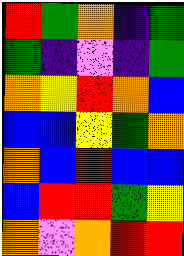[["red", "green", "orange", "indigo", "green"], ["green", "indigo", "violet", "indigo", "green"], ["orange", "yellow", "red", "orange", "blue"], ["blue", "blue", "yellow", "green", "orange"], ["orange", "blue", "red", "blue", "blue"], ["blue", "red", "red", "green", "yellow"], ["orange", "violet", "orange", "red", "red"]]